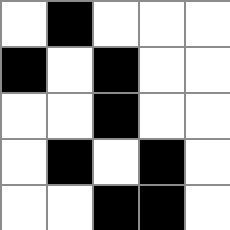[["white", "black", "white", "white", "white"], ["black", "white", "black", "white", "white"], ["white", "white", "black", "white", "white"], ["white", "black", "white", "black", "white"], ["white", "white", "black", "black", "white"]]